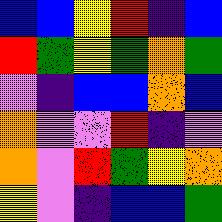[["blue", "blue", "yellow", "red", "indigo", "blue"], ["red", "green", "yellow", "green", "orange", "green"], ["violet", "indigo", "blue", "blue", "orange", "blue"], ["orange", "violet", "violet", "red", "indigo", "violet"], ["orange", "violet", "red", "green", "yellow", "orange"], ["yellow", "violet", "indigo", "blue", "blue", "green"]]